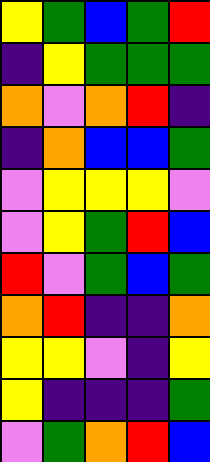[["yellow", "green", "blue", "green", "red"], ["indigo", "yellow", "green", "green", "green"], ["orange", "violet", "orange", "red", "indigo"], ["indigo", "orange", "blue", "blue", "green"], ["violet", "yellow", "yellow", "yellow", "violet"], ["violet", "yellow", "green", "red", "blue"], ["red", "violet", "green", "blue", "green"], ["orange", "red", "indigo", "indigo", "orange"], ["yellow", "yellow", "violet", "indigo", "yellow"], ["yellow", "indigo", "indigo", "indigo", "green"], ["violet", "green", "orange", "red", "blue"]]